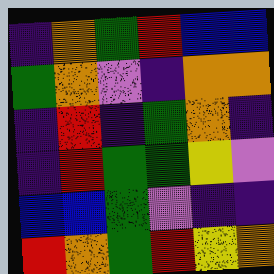[["indigo", "orange", "green", "red", "blue", "blue"], ["green", "orange", "violet", "indigo", "orange", "orange"], ["indigo", "red", "indigo", "green", "orange", "indigo"], ["indigo", "red", "green", "green", "yellow", "violet"], ["blue", "blue", "green", "violet", "indigo", "indigo"], ["red", "orange", "green", "red", "yellow", "orange"]]